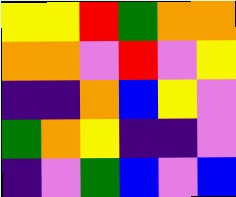[["yellow", "yellow", "red", "green", "orange", "orange"], ["orange", "orange", "violet", "red", "violet", "yellow"], ["indigo", "indigo", "orange", "blue", "yellow", "violet"], ["green", "orange", "yellow", "indigo", "indigo", "violet"], ["indigo", "violet", "green", "blue", "violet", "blue"]]